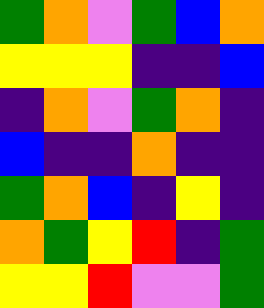[["green", "orange", "violet", "green", "blue", "orange"], ["yellow", "yellow", "yellow", "indigo", "indigo", "blue"], ["indigo", "orange", "violet", "green", "orange", "indigo"], ["blue", "indigo", "indigo", "orange", "indigo", "indigo"], ["green", "orange", "blue", "indigo", "yellow", "indigo"], ["orange", "green", "yellow", "red", "indigo", "green"], ["yellow", "yellow", "red", "violet", "violet", "green"]]